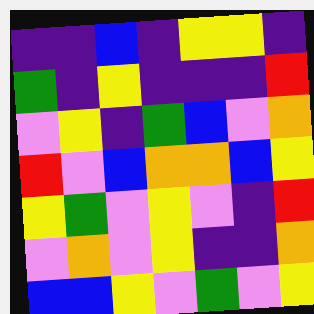[["indigo", "indigo", "blue", "indigo", "yellow", "yellow", "indigo"], ["green", "indigo", "yellow", "indigo", "indigo", "indigo", "red"], ["violet", "yellow", "indigo", "green", "blue", "violet", "orange"], ["red", "violet", "blue", "orange", "orange", "blue", "yellow"], ["yellow", "green", "violet", "yellow", "violet", "indigo", "red"], ["violet", "orange", "violet", "yellow", "indigo", "indigo", "orange"], ["blue", "blue", "yellow", "violet", "green", "violet", "yellow"]]